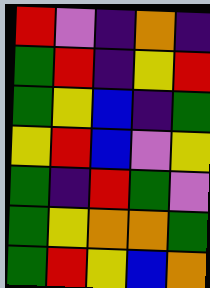[["red", "violet", "indigo", "orange", "indigo"], ["green", "red", "indigo", "yellow", "red"], ["green", "yellow", "blue", "indigo", "green"], ["yellow", "red", "blue", "violet", "yellow"], ["green", "indigo", "red", "green", "violet"], ["green", "yellow", "orange", "orange", "green"], ["green", "red", "yellow", "blue", "orange"]]